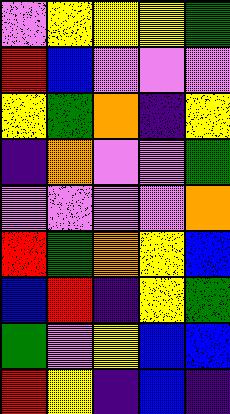[["violet", "yellow", "yellow", "yellow", "green"], ["red", "blue", "violet", "violet", "violet"], ["yellow", "green", "orange", "indigo", "yellow"], ["indigo", "orange", "violet", "violet", "green"], ["violet", "violet", "violet", "violet", "orange"], ["red", "green", "orange", "yellow", "blue"], ["blue", "red", "indigo", "yellow", "green"], ["green", "violet", "yellow", "blue", "blue"], ["red", "yellow", "indigo", "blue", "indigo"]]